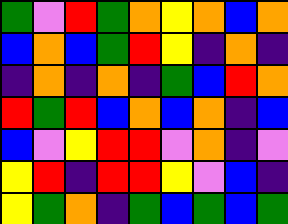[["green", "violet", "red", "green", "orange", "yellow", "orange", "blue", "orange"], ["blue", "orange", "blue", "green", "red", "yellow", "indigo", "orange", "indigo"], ["indigo", "orange", "indigo", "orange", "indigo", "green", "blue", "red", "orange"], ["red", "green", "red", "blue", "orange", "blue", "orange", "indigo", "blue"], ["blue", "violet", "yellow", "red", "red", "violet", "orange", "indigo", "violet"], ["yellow", "red", "indigo", "red", "red", "yellow", "violet", "blue", "indigo"], ["yellow", "green", "orange", "indigo", "green", "blue", "green", "blue", "green"]]